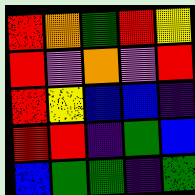[["red", "orange", "green", "red", "yellow"], ["red", "violet", "orange", "violet", "red"], ["red", "yellow", "blue", "blue", "indigo"], ["red", "red", "indigo", "green", "blue"], ["blue", "green", "green", "indigo", "green"]]